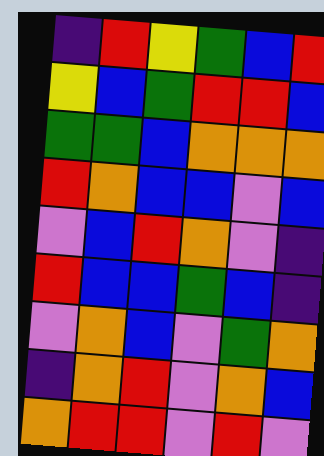[["indigo", "red", "yellow", "green", "blue", "red"], ["yellow", "blue", "green", "red", "red", "blue"], ["green", "green", "blue", "orange", "orange", "orange"], ["red", "orange", "blue", "blue", "violet", "blue"], ["violet", "blue", "red", "orange", "violet", "indigo"], ["red", "blue", "blue", "green", "blue", "indigo"], ["violet", "orange", "blue", "violet", "green", "orange"], ["indigo", "orange", "red", "violet", "orange", "blue"], ["orange", "red", "red", "violet", "red", "violet"]]